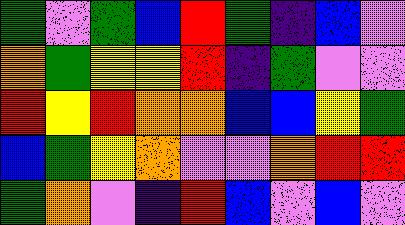[["green", "violet", "green", "blue", "red", "green", "indigo", "blue", "violet"], ["orange", "green", "yellow", "yellow", "red", "indigo", "green", "violet", "violet"], ["red", "yellow", "red", "orange", "orange", "blue", "blue", "yellow", "green"], ["blue", "green", "yellow", "orange", "violet", "violet", "orange", "red", "red"], ["green", "orange", "violet", "indigo", "red", "blue", "violet", "blue", "violet"]]